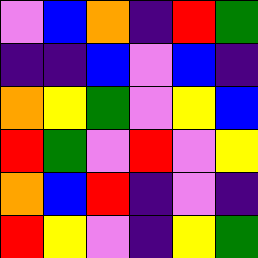[["violet", "blue", "orange", "indigo", "red", "green"], ["indigo", "indigo", "blue", "violet", "blue", "indigo"], ["orange", "yellow", "green", "violet", "yellow", "blue"], ["red", "green", "violet", "red", "violet", "yellow"], ["orange", "blue", "red", "indigo", "violet", "indigo"], ["red", "yellow", "violet", "indigo", "yellow", "green"]]